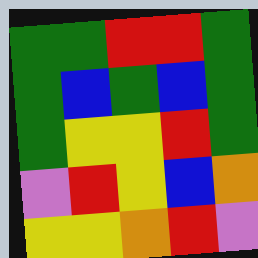[["green", "green", "red", "red", "green"], ["green", "blue", "green", "blue", "green"], ["green", "yellow", "yellow", "red", "green"], ["violet", "red", "yellow", "blue", "orange"], ["yellow", "yellow", "orange", "red", "violet"]]